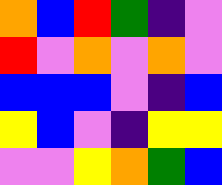[["orange", "blue", "red", "green", "indigo", "violet"], ["red", "violet", "orange", "violet", "orange", "violet"], ["blue", "blue", "blue", "violet", "indigo", "blue"], ["yellow", "blue", "violet", "indigo", "yellow", "yellow"], ["violet", "violet", "yellow", "orange", "green", "blue"]]